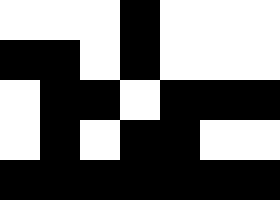[["white", "white", "white", "black", "white", "white", "white"], ["black", "black", "white", "black", "white", "white", "white"], ["white", "black", "black", "white", "black", "black", "black"], ["white", "black", "white", "black", "black", "white", "white"], ["black", "black", "black", "black", "black", "black", "black"]]